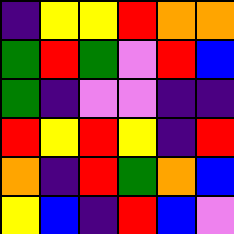[["indigo", "yellow", "yellow", "red", "orange", "orange"], ["green", "red", "green", "violet", "red", "blue"], ["green", "indigo", "violet", "violet", "indigo", "indigo"], ["red", "yellow", "red", "yellow", "indigo", "red"], ["orange", "indigo", "red", "green", "orange", "blue"], ["yellow", "blue", "indigo", "red", "blue", "violet"]]